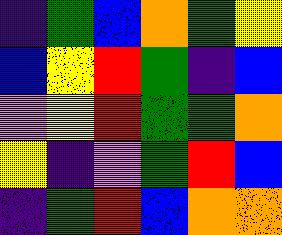[["indigo", "green", "blue", "orange", "green", "yellow"], ["blue", "yellow", "red", "green", "indigo", "blue"], ["violet", "yellow", "red", "green", "green", "orange"], ["yellow", "indigo", "violet", "green", "red", "blue"], ["indigo", "green", "red", "blue", "orange", "orange"]]